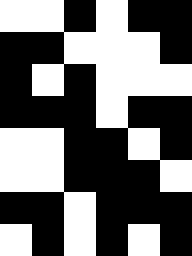[["white", "white", "black", "white", "black", "black"], ["black", "black", "white", "white", "white", "black"], ["black", "white", "black", "white", "white", "white"], ["black", "black", "black", "white", "black", "black"], ["white", "white", "black", "black", "white", "black"], ["white", "white", "black", "black", "black", "white"], ["black", "black", "white", "black", "black", "black"], ["white", "black", "white", "black", "white", "black"]]